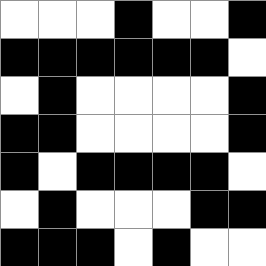[["white", "white", "white", "black", "white", "white", "black"], ["black", "black", "black", "black", "black", "black", "white"], ["white", "black", "white", "white", "white", "white", "black"], ["black", "black", "white", "white", "white", "white", "black"], ["black", "white", "black", "black", "black", "black", "white"], ["white", "black", "white", "white", "white", "black", "black"], ["black", "black", "black", "white", "black", "white", "white"]]